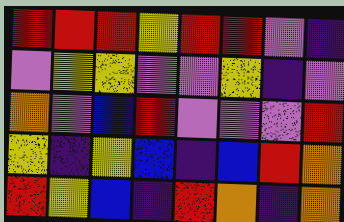[["red", "red", "red", "yellow", "red", "red", "violet", "indigo"], ["violet", "yellow", "yellow", "violet", "violet", "yellow", "indigo", "violet"], ["orange", "violet", "blue", "red", "violet", "violet", "violet", "red"], ["yellow", "indigo", "yellow", "blue", "indigo", "blue", "red", "orange"], ["red", "yellow", "blue", "indigo", "red", "orange", "indigo", "orange"]]